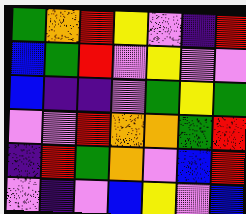[["green", "orange", "red", "yellow", "violet", "indigo", "red"], ["blue", "green", "red", "violet", "yellow", "violet", "violet"], ["blue", "indigo", "indigo", "violet", "green", "yellow", "green"], ["violet", "violet", "red", "orange", "orange", "green", "red"], ["indigo", "red", "green", "orange", "violet", "blue", "red"], ["violet", "indigo", "violet", "blue", "yellow", "violet", "blue"]]